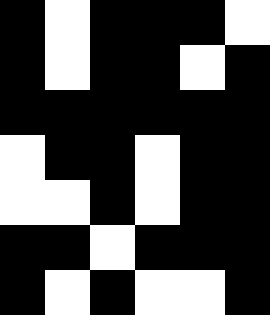[["black", "white", "black", "black", "black", "white"], ["black", "white", "black", "black", "white", "black"], ["black", "black", "black", "black", "black", "black"], ["white", "black", "black", "white", "black", "black"], ["white", "white", "black", "white", "black", "black"], ["black", "black", "white", "black", "black", "black"], ["black", "white", "black", "white", "white", "black"]]